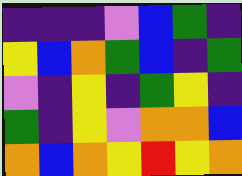[["indigo", "indigo", "indigo", "violet", "blue", "green", "indigo"], ["yellow", "blue", "orange", "green", "blue", "indigo", "green"], ["violet", "indigo", "yellow", "indigo", "green", "yellow", "indigo"], ["green", "indigo", "yellow", "violet", "orange", "orange", "blue"], ["orange", "blue", "orange", "yellow", "red", "yellow", "orange"]]